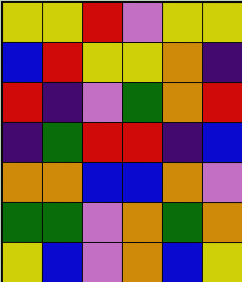[["yellow", "yellow", "red", "violet", "yellow", "yellow"], ["blue", "red", "yellow", "yellow", "orange", "indigo"], ["red", "indigo", "violet", "green", "orange", "red"], ["indigo", "green", "red", "red", "indigo", "blue"], ["orange", "orange", "blue", "blue", "orange", "violet"], ["green", "green", "violet", "orange", "green", "orange"], ["yellow", "blue", "violet", "orange", "blue", "yellow"]]